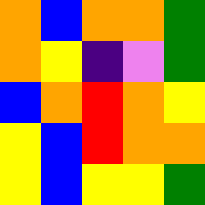[["orange", "blue", "orange", "orange", "green"], ["orange", "yellow", "indigo", "violet", "green"], ["blue", "orange", "red", "orange", "yellow"], ["yellow", "blue", "red", "orange", "orange"], ["yellow", "blue", "yellow", "yellow", "green"]]